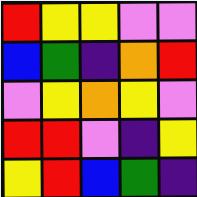[["red", "yellow", "yellow", "violet", "violet"], ["blue", "green", "indigo", "orange", "red"], ["violet", "yellow", "orange", "yellow", "violet"], ["red", "red", "violet", "indigo", "yellow"], ["yellow", "red", "blue", "green", "indigo"]]